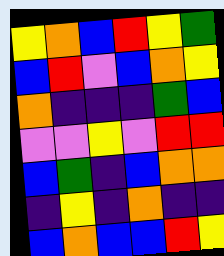[["yellow", "orange", "blue", "red", "yellow", "green"], ["blue", "red", "violet", "blue", "orange", "yellow"], ["orange", "indigo", "indigo", "indigo", "green", "blue"], ["violet", "violet", "yellow", "violet", "red", "red"], ["blue", "green", "indigo", "blue", "orange", "orange"], ["indigo", "yellow", "indigo", "orange", "indigo", "indigo"], ["blue", "orange", "blue", "blue", "red", "yellow"]]